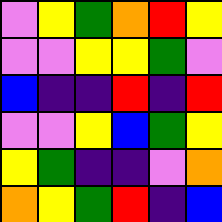[["violet", "yellow", "green", "orange", "red", "yellow"], ["violet", "violet", "yellow", "yellow", "green", "violet"], ["blue", "indigo", "indigo", "red", "indigo", "red"], ["violet", "violet", "yellow", "blue", "green", "yellow"], ["yellow", "green", "indigo", "indigo", "violet", "orange"], ["orange", "yellow", "green", "red", "indigo", "blue"]]